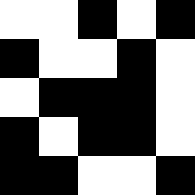[["white", "white", "black", "white", "black"], ["black", "white", "white", "black", "white"], ["white", "black", "black", "black", "white"], ["black", "white", "black", "black", "white"], ["black", "black", "white", "white", "black"]]